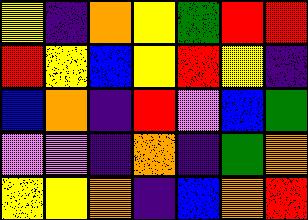[["yellow", "indigo", "orange", "yellow", "green", "red", "red"], ["red", "yellow", "blue", "yellow", "red", "yellow", "indigo"], ["blue", "orange", "indigo", "red", "violet", "blue", "green"], ["violet", "violet", "indigo", "orange", "indigo", "green", "orange"], ["yellow", "yellow", "orange", "indigo", "blue", "orange", "red"]]